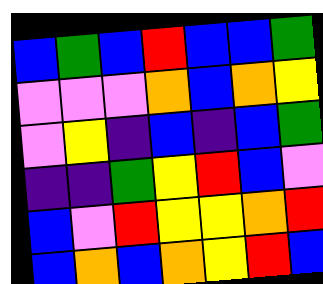[["blue", "green", "blue", "red", "blue", "blue", "green"], ["violet", "violet", "violet", "orange", "blue", "orange", "yellow"], ["violet", "yellow", "indigo", "blue", "indigo", "blue", "green"], ["indigo", "indigo", "green", "yellow", "red", "blue", "violet"], ["blue", "violet", "red", "yellow", "yellow", "orange", "red"], ["blue", "orange", "blue", "orange", "yellow", "red", "blue"]]